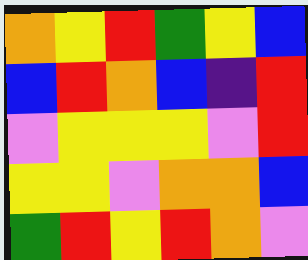[["orange", "yellow", "red", "green", "yellow", "blue"], ["blue", "red", "orange", "blue", "indigo", "red"], ["violet", "yellow", "yellow", "yellow", "violet", "red"], ["yellow", "yellow", "violet", "orange", "orange", "blue"], ["green", "red", "yellow", "red", "orange", "violet"]]